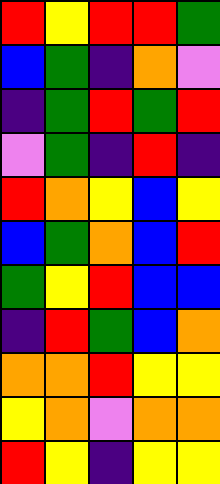[["red", "yellow", "red", "red", "green"], ["blue", "green", "indigo", "orange", "violet"], ["indigo", "green", "red", "green", "red"], ["violet", "green", "indigo", "red", "indigo"], ["red", "orange", "yellow", "blue", "yellow"], ["blue", "green", "orange", "blue", "red"], ["green", "yellow", "red", "blue", "blue"], ["indigo", "red", "green", "blue", "orange"], ["orange", "orange", "red", "yellow", "yellow"], ["yellow", "orange", "violet", "orange", "orange"], ["red", "yellow", "indigo", "yellow", "yellow"]]